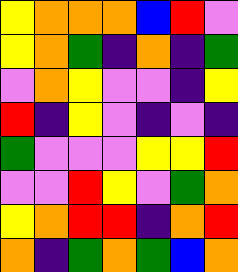[["yellow", "orange", "orange", "orange", "blue", "red", "violet"], ["yellow", "orange", "green", "indigo", "orange", "indigo", "green"], ["violet", "orange", "yellow", "violet", "violet", "indigo", "yellow"], ["red", "indigo", "yellow", "violet", "indigo", "violet", "indigo"], ["green", "violet", "violet", "violet", "yellow", "yellow", "red"], ["violet", "violet", "red", "yellow", "violet", "green", "orange"], ["yellow", "orange", "red", "red", "indigo", "orange", "red"], ["orange", "indigo", "green", "orange", "green", "blue", "orange"]]